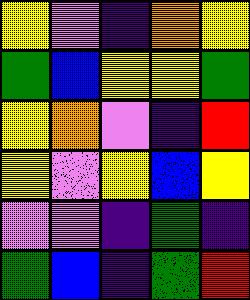[["yellow", "violet", "indigo", "orange", "yellow"], ["green", "blue", "yellow", "yellow", "green"], ["yellow", "orange", "violet", "indigo", "red"], ["yellow", "violet", "yellow", "blue", "yellow"], ["violet", "violet", "indigo", "green", "indigo"], ["green", "blue", "indigo", "green", "red"]]